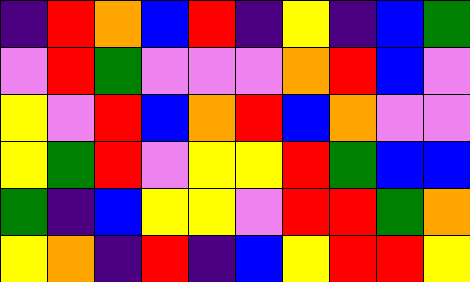[["indigo", "red", "orange", "blue", "red", "indigo", "yellow", "indigo", "blue", "green"], ["violet", "red", "green", "violet", "violet", "violet", "orange", "red", "blue", "violet"], ["yellow", "violet", "red", "blue", "orange", "red", "blue", "orange", "violet", "violet"], ["yellow", "green", "red", "violet", "yellow", "yellow", "red", "green", "blue", "blue"], ["green", "indigo", "blue", "yellow", "yellow", "violet", "red", "red", "green", "orange"], ["yellow", "orange", "indigo", "red", "indigo", "blue", "yellow", "red", "red", "yellow"]]